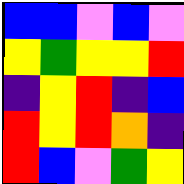[["blue", "blue", "violet", "blue", "violet"], ["yellow", "green", "yellow", "yellow", "red"], ["indigo", "yellow", "red", "indigo", "blue"], ["red", "yellow", "red", "orange", "indigo"], ["red", "blue", "violet", "green", "yellow"]]